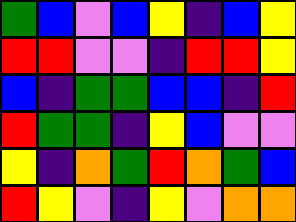[["green", "blue", "violet", "blue", "yellow", "indigo", "blue", "yellow"], ["red", "red", "violet", "violet", "indigo", "red", "red", "yellow"], ["blue", "indigo", "green", "green", "blue", "blue", "indigo", "red"], ["red", "green", "green", "indigo", "yellow", "blue", "violet", "violet"], ["yellow", "indigo", "orange", "green", "red", "orange", "green", "blue"], ["red", "yellow", "violet", "indigo", "yellow", "violet", "orange", "orange"]]